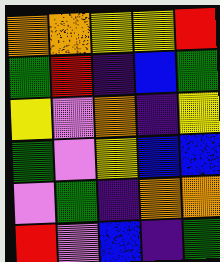[["orange", "orange", "yellow", "yellow", "red"], ["green", "red", "indigo", "blue", "green"], ["yellow", "violet", "orange", "indigo", "yellow"], ["green", "violet", "yellow", "blue", "blue"], ["violet", "green", "indigo", "orange", "orange"], ["red", "violet", "blue", "indigo", "green"]]